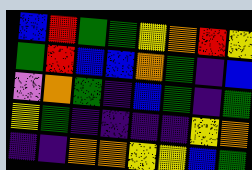[["blue", "red", "green", "green", "yellow", "orange", "red", "yellow"], ["green", "red", "blue", "blue", "orange", "green", "indigo", "blue"], ["violet", "orange", "green", "indigo", "blue", "green", "indigo", "green"], ["yellow", "green", "indigo", "indigo", "indigo", "indigo", "yellow", "orange"], ["indigo", "indigo", "orange", "orange", "yellow", "yellow", "blue", "green"]]